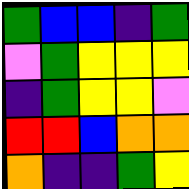[["green", "blue", "blue", "indigo", "green"], ["violet", "green", "yellow", "yellow", "yellow"], ["indigo", "green", "yellow", "yellow", "violet"], ["red", "red", "blue", "orange", "orange"], ["orange", "indigo", "indigo", "green", "yellow"]]